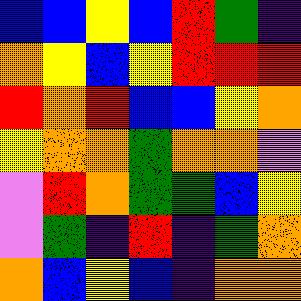[["blue", "blue", "yellow", "blue", "red", "green", "indigo"], ["orange", "yellow", "blue", "yellow", "red", "red", "red"], ["red", "orange", "red", "blue", "blue", "yellow", "orange"], ["yellow", "orange", "orange", "green", "orange", "orange", "violet"], ["violet", "red", "orange", "green", "green", "blue", "yellow"], ["violet", "green", "indigo", "red", "indigo", "green", "orange"], ["orange", "blue", "yellow", "blue", "indigo", "orange", "orange"]]